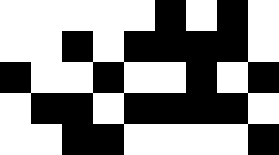[["white", "white", "white", "white", "white", "black", "white", "black", "white"], ["white", "white", "black", "white", "black", "black", "black", "black", "white"], ["black", "white", "white", "black", "white", "white", "black", "white", "black"], ["white", "black", "black", "white", "black", "black", "black", "black", "white"], ["white", "white", "black", "black", "white", "white", "white", "white", "black"]]